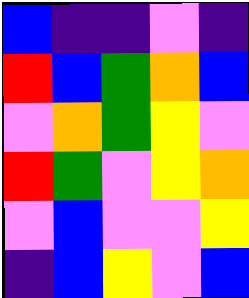[["blue", "indigo", "indigo", "violet", "indigo"], ["red", "blue", "green", "orange", "blue"], ["violet", "orange", "green", "yellow", "violet"], ["red", "green", "violet", "yellow", "orange"], ["violet", "blue", "violet", "violet", "yellow"], ["indigo", "blue", "yellow", "violet", "blue"]]